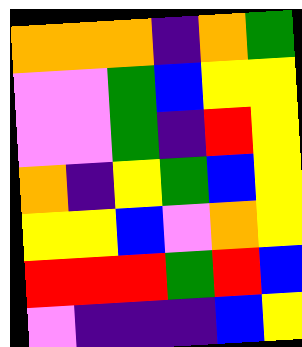[["orange", "orange", "orange", "indigo", "orange", "green"], ["violet", "violet", "green", "blue", "yellow", "yellow"], ["violet", "violet", "green", "indigo", "red", "yellow"], ["orange", "indigo", "yellow", "green", "blue", "yellow"], ["yellow", "yellow", "blue", "violet", "orange", "yellow"], ["red", "red", "red", "green", "red", "blue"], ["violet", "indigo", "indigo", "indigo", "blue", "yellow"]]